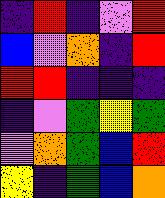[["indigo", "red", "indigo", "violet", "red"], ["blue", "violet", "orange", "indigo", "red"], ["red", "red", "indigo", "indigo", "indigo"], ["indigo", "violet", "green", "yellow", "green"], ["violet", "orange", "green", "blue", "red"], ["yellow", "indigo", "green", "blue", "orange"]]